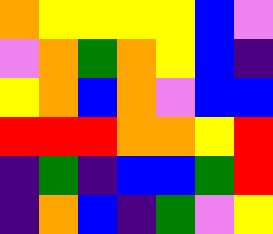[["orange", "yellow", "yellow", "yellow", "yellow", "blue", "violet"], ["violet", "orange", "green", "orange", "yellow", "blue", "indigo"], ["yellow", "orange", "blue", "orange", "violet", "blue", "blue"], ["red", "red", "red", "orange", "orange", "yellow", "red"], ["indigo", "green", "indigo", "blue", "blue", "green", "red"], ["indigo", "orange", "blue", "indigo", "green", "violet", "yellow"]]